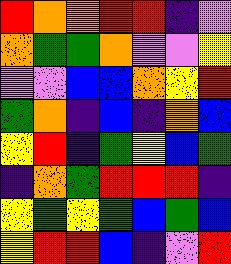[["red", "orange", "orange", "red", "red", "indigo", "violet"], ["orange", "green", "green", "orange", "violet", "violet", "yellow"], ["violet", "violet", "blue", "blue", "orange", "yellow", "red"], ["green", "orange", "indigo", "blue", "indigo", "orange", "blue"], ["yellow", "red", "indigo", "green", "yellow", "blue", "green"], ["indigo", "orange", "green", "red", "red", "red", "indigo"], ["yellow", "green", "yellow", "green", "blue", "green", "blue"], ["yellow", "red", "red", "blue", "indigo", "violet", "red"]]